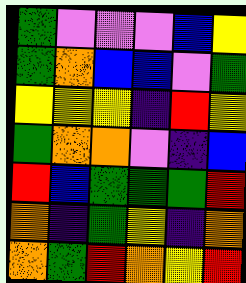[["green", "violet", "violet", "violet", "blue", "yellow"], ["green", "orange", "blue", "blue", "violet", "green"], ["yellow", "yellow", "yellow", "indigo", "red", "yellow"], ["green", "orange", "orange", "violet", "indigo", "blue"], ["red", "blue", "green", "green", "green", "red"], ["orange", "indigo", "green", "yellow", "indigo", "orange"], ["orange", "green", "red", "orange", "yellow", "red"]]